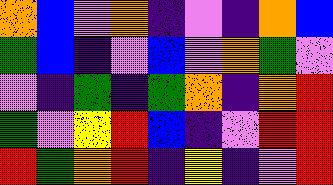[["orange", "blue", "violet", "orange", "indigo", "violet", "indigo", "orange", "blue"], ["green", "blue", "indigo", "violet", "blue", "violet", "orange", "green", "violet"], ["violet", "indigo", "green", "indigo", "green", "orange", "indigo", "orange", "red"], ["green", "violet", "yellow", "red", "blue", "indigo", "violet", "red", "red"], ["red", "green", "orange", "red", "indigo", "yellow", "indigo", "violet", "red"]]